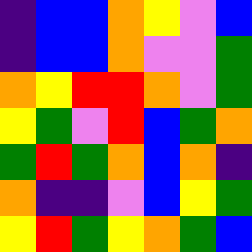[["indigo", "blue", "blue", "orange", "yellow", "violet", "blue"], ["indigo", "blue", "blue", "orange", "violet", "violet", "green"], ["orange", "yellow", "red", "red", "orange", "violet", "green"], ["yellow", "green", "violet", "red", "blue", "green", "orange"], ["green", "red", "green", "orange", "blue", "orange", "indigo"], ["orange", "indigo", "indigo", "violet", "blue", "yellow", "green"], ["yellow", "red", "green", "yellow", "orange", "green", "blue"]]